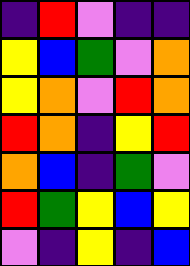[["indigo", "red", "violet", "indigo", "indigo"], ["yellow", "blue", "green", "violet", "orange"], ["yellow", "orange", "violet", "red", "orange"], ["red", "orange", "indigo", "yellow", "red"], ["orange", "blue", "indigo", "green", "violet"], ["red", "green", "yellow", "blue", "yellow"], ["violet", "indigo", "yellow", "indigo", "blue"]]